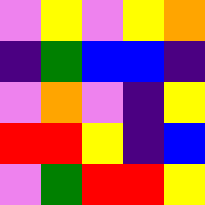[["violet", "yellow", "violet", "yellow", "orange"], ["indigo", "green", "blue", "blue", "indigo"], ["violet", "orange", "violet", "indigo", "yellow"], ["red", "red", "yellow", "indigo", "blue"], ["violet", "green", "red", "red", "yellow"]]